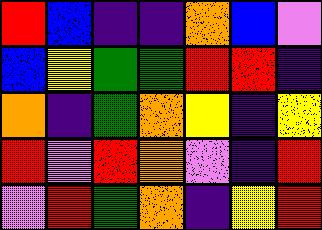[["red", "blue", "indigo", "indigo", "orange", "blue", "violet"], ["blue", "yellow", "green", "green", "red", "red", "indigo"], ["orange", "indigo", "green", "orange", "yellow", "indigo", "yellow"], ["red", "violet", "red", "orange", "violet", "indigo", "red"], ["violet", "red", "green", "orange", "indigo", "yellow", "red"]]